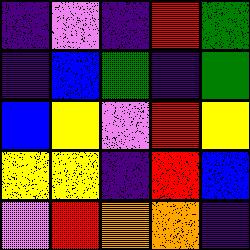[["indigo", "violet", "indigo", "red", "green"], ["indigo", "blue", "green", "indigo", "green"], ["blue", "yellow", "violet", "red", "yellow"], ["yellow", "yellow", "indigo", "red", "blue"], ["violet", "red", "orange", "orange", "indigo"]]